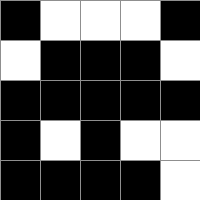[["black", "white", "white", "white", "black"], ["white", "black", "black", "black", "white"], ["black", "black", "black", "black", "black"], ["black", "white", "black", "white", "white"], ["black", "black", "black", "black", "white"]]